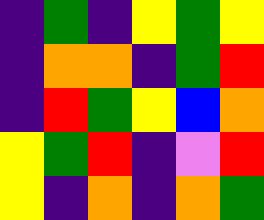[["indigo", "green", "indigo", "yellow", "green", "yellow"], ["indigo", "orange", "orange", "indigo", "green", "red"], ["indigo", "red", "green", "yellow", "blue", "orange"], ["yellow", "green", "red", "indigo", "violet", "red"], ["yellow", "indigo", "orange", "indigo", "orange", "green"]]